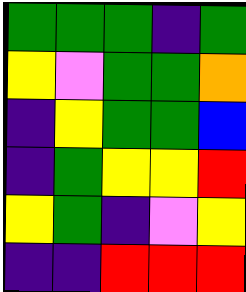[["green", "green", "green", "indigo", "green"], ["yellow", "violet", "green", "green", "orange"], ["indigo", "yellow", "green", "green", "blue"], ["indigo", "green", "yellow", "yellow", "red"], ["yellow", "green", "indigo", "violet", "yellow"], ["indigo", "indigo", "red", "red", "red"]]